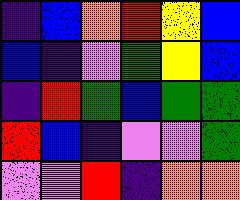[["indigo", "blue", "orange", "red", "yellow", "blue"], ["blue", "indigo", "violet", "green", "yellow", "blue"], ["indigo", "red", "green", "blue", "green", "green"], ["red", "blue", "indigo", "violet", "violet", "green"], ["violet", "violet", "red", "indigo", "orange", "orange"]]